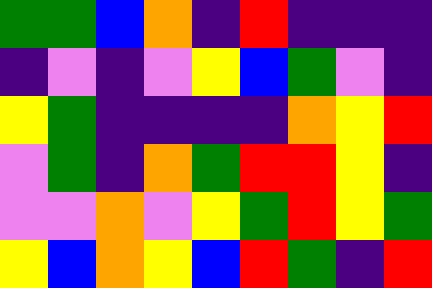[["green", "green", "blue", "orange", "indigo", "red", "indigo", "indigo", "indigo"], ["indigo", "violet", "indigo", "violet", "yellow", "blue", "green", "violet", "indigo"], ["yellow", "green", "indigo", "indigo", "indigo", "indigo", "orange", "yellow", "red"], ["violet", "green", "indigo", "orange", "green", "red", "red", "yellow", "indigo"], ["violet", "violet", "orange", "violet", "yellow", "green", "red", "yellow", "green"], ["yellow", "blue", "orange", "yellow", "blue", "red", "green", "indigo", "red"]]